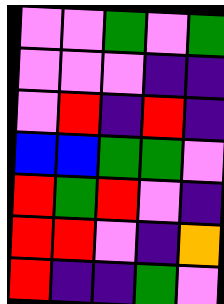[["violet", "violet", "green", "violet", "green"], ["violet", "violet", "violet", "indigo", "indigo"], ["violet", "red", "indigo", "red", "indigo"], ["blue", "blue", "green", "green", "violet"], ["red", "green", "red", "violet", "indigo"], ["red", "red", "violet", "indigo", "orange"], ["red", "indigo", "indigo", "green", "violet"]]